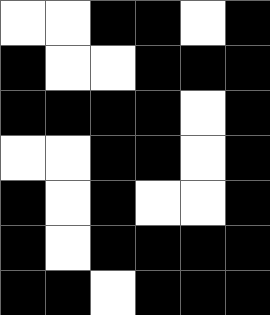[["white", "white", "black", "black", "white", "black"], ["black", "white", "white", "black", "black", "black"], ["black", "black", "black", "black", "white", "black"], ["white", "white", "black", "black", "white", "black"], ["black", "white", "black", "white", "white", "black"], ["black", "white", "black", "black", "black", "black"], ["black", "black", "white", "black", "black", "black"]]